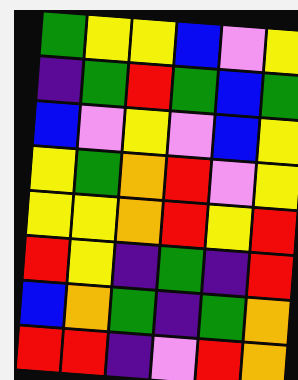[["green", "yellow", "yellow", "blue", "violet", "yellow"], ["indigo", "green", "red", "green", "blue", "green"], ["blue", "violet", "yellow", "violet", "blue", "yellow"], ["yellow", "green", "orange", "red", "violet", "yellow"], ["yellow", "yellow", "orange", "red", "yellow", "red"], ["red", "yellow", "indigo", "green", "indigo", "red"], ["blue", "orange", "green", "indigo", "green", "orange"], ["red", "red", "indigo", "violet", "red", "orange"]]